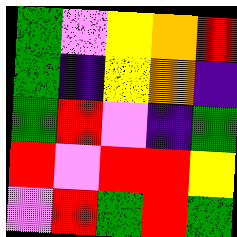[["green", "violet", "yellow", "orange", "red"], ["green", "indigo", "yellow", "orange", "indigo"], ["green", "red", "violet", "indigo", "green"], ["red", "violet", "red", "red", "yellow"], ["violet", "red", "green", "red", "green"]]